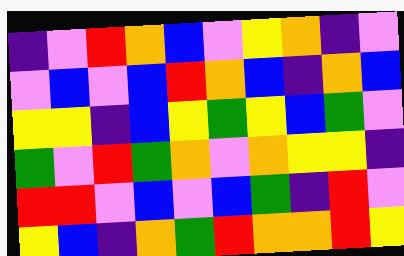[["indigo", "violet", "red", "orange", "blue", "violet", "yellow", "orange", "indigo", "violet"], ["violet", "blue", "violet", "blue", "red", "orange", "blue", "indigo", "orange", "blue"], ["yellow", "yellow", "indigo", "blue", "yellow", "green", "yellow", "blue", "green", "violet"], ["green", "violet", "red", "green", "orange", "violet", "orange", "yellow", "yellow", "indigo"], ["red", "red", "violet", "blue", "violet", "blue", "green", "indigo", "red", "violet"], ["yellow", "blue", "indigo", "orange", "green", "red", "orange", "orange", "red", "yellow"]]